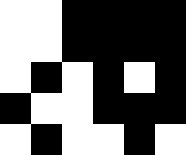[["white", "white", "black", "black", "black", "black"], ["white", "white", "black", "black", "black", "black"], ["white", "black", "white", "black", "white", "black"], ["black", "white", "white", "black", "black", "black"], ["white", "black", "white", "white", "black", "white"]]